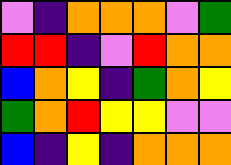[["violet", "indigo", "orange", "orange", "orange", "violet", "green"], ["red", "red", "indigo", "violet", "red", "orange", "orange"], ["blue", "orange", "yellow", "indigo", "green", "orange", "yellow"], ["green", "orange", "red", "yellow", "yellow", "violet", "violet"], ["blue", "indigo", "yellow", "indigo", "orange", "orange", "orange"]]